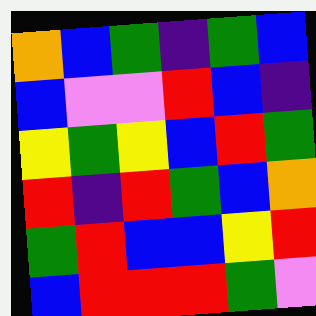[["orange", "blue", "green", "indigo", "green", "blue"], ["blue", "violet", "violet", "red", "blue", "indigo"], ["yellow", "green", "yellow", "blue", "red", "green"], ["red", "indigo", "red", "green", "blue", "orange"], ["green", "red", "blue", "blue", "yellow", "red"], ["blue", "red", "red", "red", "green", "violet"]]